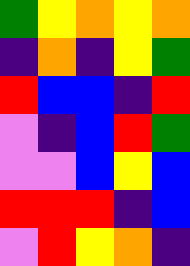[["green", "yellow", "orange", "yellow", "orange"], ["indigo", "orange", "indigo", "yellow", "green"], ["red", "blue", "blue", "indigo", "red"], ["violet", "indigo", "blue", "red", "green"], ["violet", "violet", "blue", "yellow", "blue"], ["red", "red", "red", "indigo", "blue"], ["violet", "red", "yellow", "orange", "indigo"]]